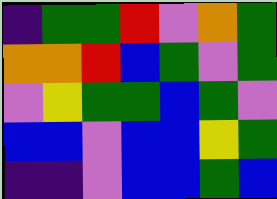[["indigo", "green", "green", "red", "violet", "orange", "green"], ["orange", "orange", "red", "blue", "green", "violet", "green"], ["violet", "yellow", "green", "green", "blue", "green", "violet"], ["blue", "blue", "violet", "blue", "blue", "yellow", "green"], ["indigo", "indigo", "violet", "blue", "blue", "green", "blue"]]